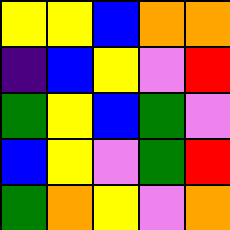[["yellow", "yellow", "blue", "orange", "orange"], ["indigo", "blue", "yellow", "violet", "red"], ["green", "yellow", "blue", "green", "violet"], ["blue", "yellow", "violet", "green", "red"], ["green", "orange", "yellow", "violet", "orange"]]